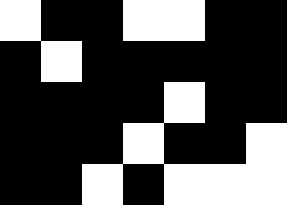[["white", "black", "black", "white", "white", "black", "black"], ["black", "white", "black", "black", "black", "black", "black"], ["black", "black", "black", "black", "white", "black", "black"], ["black", "black", "black", "white", "black", "black", "white"], ["black", "black", "white", "black", "white", "white", "white"]]